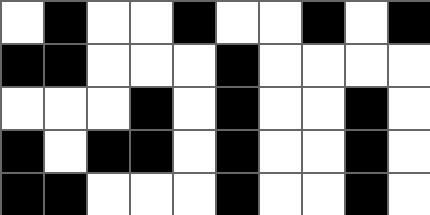[["white", "black", "white", "white", "black", "white", "white", "black", "white", "black"], ["black", "black", "white", "white", "white", "black", "white", "white", "white", "white"], ["white", "white", "white", "black", "white", "black", "white", "white", "black", "white"], ["black", "white", "black", "black", "white", "black", "white", "white", "black", "white"], ["black", "black", "white", "white", "white", "black", "white", "white", "black", "white"]]